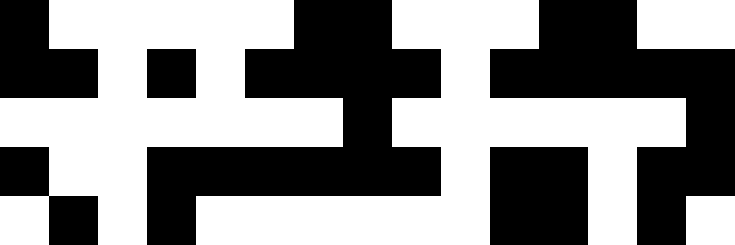[["black", "white", "white", "white", "white", "white", "black", "black", "white", "white", "white", "black", "black", "white", "white"], ["black", "black", "white", "black", "white", "black", "black", "black", "black", "white", "black", "black", "black", "black", "black"], ["white", "white", "white", "white", "white", "white", "white", "black", "white", "white", "white", "white", "white", "white", "black"], ["black", "white", "white", "black", "black", "black", "black", "black", "black", "white", "black", "black", "white", "black", "black"], ["white", "black", "white", "black", "white", "white", "white", "white", "white", "white", "black", "black", "white", "black", "white"]]